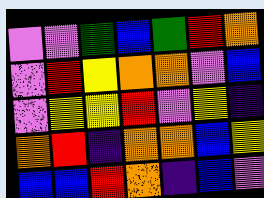[["violet", "violet", "green", "blue", "green", "red", "orange"], ["violet", "red", "yellow", "orange", "orange", "violet", "blue"], ["violet", "yellow", "yellow", "red", "violet", "yellow", "indigo"], ["orange", "red", "indigo", "orange", "orange", "blue", "yellow"], ["blue", "blue", "red", "orange", "indigo", "blue", "violet"]]